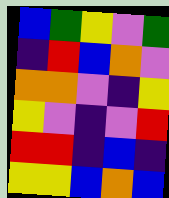[["blue", "green", "yellow", "violet", "green"], ["indigo", "red", "blue", "orange", "violet"], ["orange", "orange", "violet", "indigo", "yellow"], ["yellow", "violet", "indigo", "violet", "red"], ["red", "red", "indigo", "blue", "indigo"], ["yellow", "yellow", "blue", "orange", "blue"]]